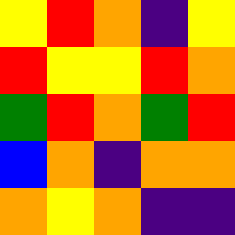[["yellow", "red", "orange", "indigo", "yellow"], ["red", "yellow", "yellow", "red", "orange"], ["green", "red", "orange", "green", "red"], ["blue", "orange", "indigo", "orange", "orange"], ["orange", "yellow", "orange", "indigo", "indigo"]]